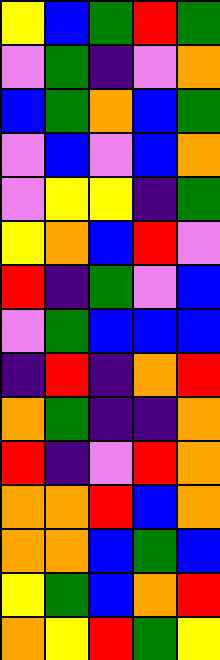[["yellow", "blue", "green", "red", "green"], ["violet", "green", "indigo", "violet", "orange"], ["blue", "green", "orange", "blue", "green"], ["violet", "blue", "violet", "blue", "orange"], ["violet", "yellow", "yellow", "indigo", "green"], ["yellow", "orange", "blue", "red", "violet"], ["red", "indigo", "green", "violet", "blue"], ["violet", "green", "blue", "blue", "blue"], ["indigo", "red", "indigo", "orange", "red"], ["orange", "green", "indigo", "indigo", "orange"], ["red", "indigo", "violet", "red", "orange"], ["orange", "orange", "red", "blue", "orange"], ["orange", "orange", "blue", "green", "blue"], ["yellow", "green", "blue", "orange", "red"], ["orange", "yellow", "red", "green", "yellow"]]